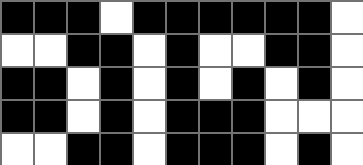[["black", "black", "black", "white", "black", "black", "black", "black", "black", "black", "white"], ["white", "white", "black", "black", "white", "black", "white", "white", "black", "black", "white"], ["black", "black", "white", "black", "white", "black", "white", "black", "white", "black", "white"], ["black", "black", "white", "black", "white", "black", "black", "black", "white", "white", "white"], ["white", "white", "black", "black", "white", "black", "black", "black", "white", "black", "white"]]